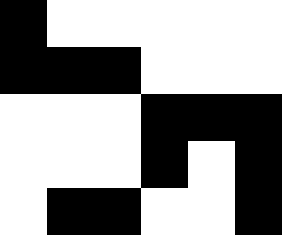[["black", "white", "white", "white", "white", "white"], ["black", "black", "black", "white", "white", "white"], ["white", "white", "white", "black", "black", "black"], ["white", "white", "white", "black", "white", "black"], ["white", "black", "black", "white", "white", "black"]]